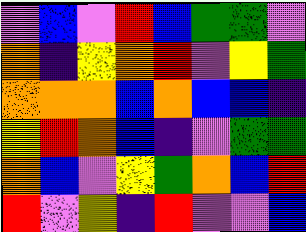[["violet", "blue", "violet", "red", "blue", "green", "green", "violet"], ["orange", "indigo", "yellow", "orange", "red", "violet", "yellow", "green"], ["orange", "orange", "orange", "blue", "orange", "blue", "blue", "indigo"], ["yellow", "red", "orange", "blue", "indigo", "violet", "green", "green"], ["orange", "blue", "violet", "yellow", "green", "orange", "blue", "red"], ["red", "violet", "yellow", "indigo", "red", "violet", "violet", "blue"]]